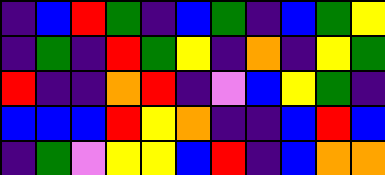[["indigo", "blue", "red", "green", "indigo", "blue", "green", "indigo", "blue", "green", "yellow"], ["indigo", "green", "indigo", "red", "green", "yellow", "indigo", "orange", "indigo", "yellow", "green"], ["red", "indigo", "indigo", "orange", "red", "indigo", "violet", "blue", "yellow", "green", "indigo"], ["blue", "blue", "blue", "red", "yellow", "orange", "indigo", "indigo", "blue", "red", "blue"], ["indigo", "green", "violet", "yellow", "yellow", "blue", "red", "indigo", "blue", "orange", "orange"]]